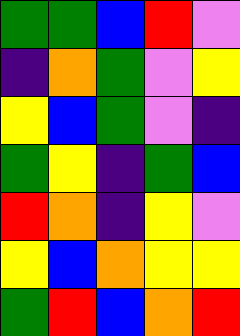[["green", "green", "blue", "red", "violet"], ["indigo", "orange", "green", "violet", "yellow"], ["yellow", "blue", "green", "violet", "indigo"], ["green", "yellow", "indigo", "green", "blue"], ["red", "orange", "indigo", "yellow", "violet"], ["yellow", "blue", "orange", "yellow", "yellow"], ["green", "red", "blue", "orange", "red"]]